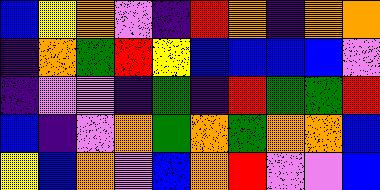[["blue", "yellow", "orange", "violet", "indigo", "red", "orange", "indigo", "orange", "orange"], ["indigo", "orange", "green", "red", "yellow", "blue", "blue", "blue", "blue", "violet"], ["indigo", "violet", "violet", "indigo", "green", "indigo", "red", "green", "green", "red"], ["blue", "indigo", "violet", "orange", "green", "orange", "green", "orange", "orange", "blue"], ["yellow", "blue", "orange", "violet", "blue", "orange", "red", "violet", "violet", "blue"]]